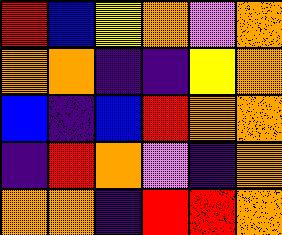[["red", "blue", "yellow", "orange", "violet", "orange"], ["orange", "orange", "indigo", "indigo", "yellow", "orange"], ["blue", "indigo", "blue", "red", "orange", "orange"], ["indigo", "red", "orange", "violet", "indigo", "orange"], ["orange", "orange", "indigo", "red", "red", "orange"]]